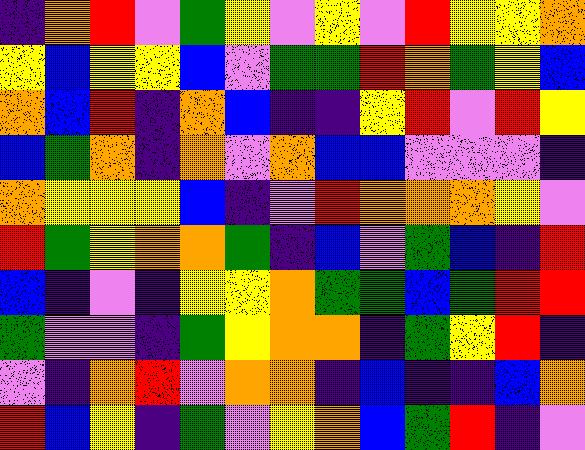[["indigo", "orange", "red", "violet", "green", "yellow", "violet", "yellow", "violet", "red", "yellow", "yellow", "orange"], ["yellow", "blue", "yellow", "yellow", "blue", "violet", "green", "green", "red", "orange", "green", "yellow", "blue"], ["orange", "blue", "red", "indigo", "orange", "blue", "indigo", "indigo", "yellow", "red", "violet", "red", "yellow"], ["blue", "green", "orange", "indigo", "orange", "violet", "orange", "blue", "blue", "violet", "violet", "violet", "indigo"], ["orange", "yellow", "yellow", "yellow", "blue", "indigo", "violet", "red", "orange", "orange", "orange", "yellow", "violet"], ["red", "green", "yellow", "orange", "orange", "green", "indigo", "blue", "violet", "green", "blue", "indigo", "red"], ["blue", "indigo", "violet", "indigo", "yellow", "yellow", "orange", "green", "green", "blue", "green", "red", "red"], ["green", "violet", "violet", "indigo", "green", "yellow", "orange", "orange", "indigo", "green", "yellow", "red", "indigo"], ["violet", "indigo", "orange", "red", "violet", "orange", "orange", "indigo", "blue", "indigo", "indigo", "blue", "orange"], ["red", "blue", "yellow", "indigo", "green", "violet", "yellow", "orange", "blue", "green", "red", "indigo", "violet"]]